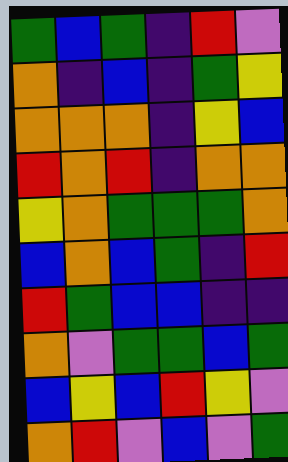[["green", "blue", "green", "indigo", "red", "violet"], ["orange", "indigo", "blue", "indigo", "green", "yellow"], ["orange", "orange", "orange", "indigo", "yellow", "blue"], ["red", "orange", "red", "indigo", "orange", "orange"], ["yellow", "orange", "green", "green", "green", "orange"], ["blue", "orange", "blue", "green", "indigo", "red"], ["red", "green", "blue", "blue", "indigo", "indigo"], ["orange", "violet", "green", "green", "blue", "green"], ["blue", "yellow", "blue", "red", "yellow", "violet"], ["orange", "red", "violet", "blue", "violet", "green"]]